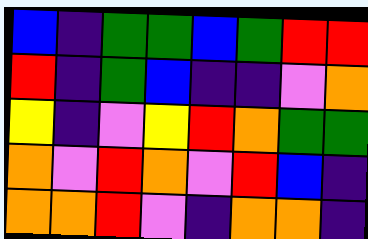[["blue", "indigo", "green", "green", "blue", "green", "red", "red"], ["red", "indigo", "green", "blue", "indigo", "indigo", "violet", "orange"], ["yellow", "indigo", "violet", "yellow", "red", "orange", "green", "green"], ["orange", "violet", "red", "orange", "violet", "red", "blue", "indigo"], ["orange", "orange", "red", "violet", "indigo", "orange", "orange", "indigo"]]